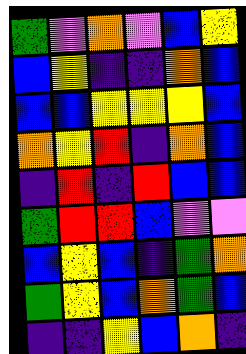[["green", "violet", "orange", "violet", "blue", "yellow"], ["blue", "yellow", "indigo", "indigo", "orange", "blue"], ["blue", "blue", "yellow", "yellow", "yellow", "blue"], ["orange", "yellow", "red", "indigo", "orange", "blue"], ["indigo", "red", "indigo", "red", "blue", "blue"], ["green", "red", "red", "blue", "violet", "violet"], ["blue", "yellow", "blue", "indigo", "green", "orange"], ["green", "yellow", "blue", "orange", "green", "blue"], ["indigo", "indigo", "yellow", "blue", "orange", "indigo"]]